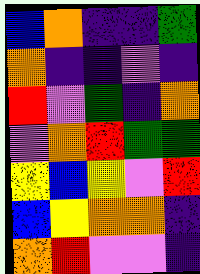[["blue", "orange", "indigo", "indigo", "green"], ["orange", "indigo", "indigo", "violet", "indigo"], ["red", "violet", "green", "indigo", "orange"], ["violet", "orange", "red", "green", "green"], ["yellow", "blue", "yellow", "violet", "red"], ["blue", "yellow", "orange", "orange", "indigo"], ["orange", "red", "violet", "violet", "indigo"]]